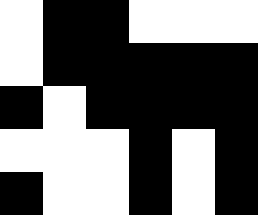[["white", "black", "black", "white", "white", "white"], ["white", "black", "black", "black", "black", "black"], ["black", "white", "black", "black", "black", "black"], ["white", "white", "white", "black", "white", "black"], ["black", "white", "white", "black", "white", "black"]]